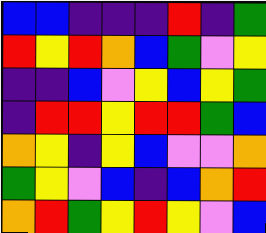[["blue", "blue", "indigo", "indigo", "indigo", "red", "indigo", "green"], ["red", "yellow", "red", "orange", "blue", "green", "violet", "yellow"], ["indigo", "indigo", "blue", "violet", "yellow", "blue", "yellow", "green"], ["indigo", "red", "red", "yellow", "red", "red", "green", "blue"], ["orange", "yellow", "indigo", "yellow", "blue", "violet", "violet", "orange"], ["green", "yellow", "violet", "blue", "indigo", "blue", "orange", "red"], ["orange", "red", "green", "yellow", "red", "yellow", "violet", "blue"]]